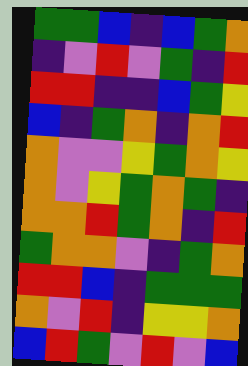[["green", "green", "blue", "indigo", "blue", "green", "orange"], ["indigo", "violet", "red", "violet", "green", "indigo", "red"], ["red", "red", "indigo", "indigo", "blue", "green", "yellow"], ["blue", "indigo", "green", "orange", "indigo", "orange", "red"], ["orange", "violet", "violet", "yellow", "green", "orange", "yellow"], ["orange", "violet", "yellow", "green", "orange", "green", "indigo"], ["orange", "orange", "red", "green", "orange", "indigo", "red"], ["green", "orange", "orange", "violet", "indigo", "green", "orange"], ["red", "red", "blue", "indigo", "green", "green", "green"], ["orange", "violet", "red", "indigo", "yellow", "yellow", "orange"], ["blue", "red", "green", "violet", "red", "violet", "blue"]]